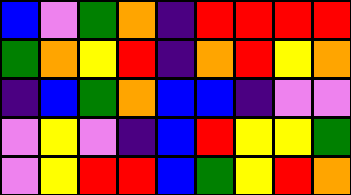[["blue", "violet", "green", "orange", "indigo", "red", "red", "red", "red"], ["green", "orange", "yellow", "red", "indigo", "orange", "red", "yellow", "orange"], ["indigo", "blue", "green", "orange", "blue", "blue", "indigo", "violet", "violet"], ["violet", "yellow", "violet", "indigo", "blue", "red", "yellow", "yellow", "green"], ["violet", "yellow", "red", "red", "blue", "green", "yellow", "red", "orange"]]